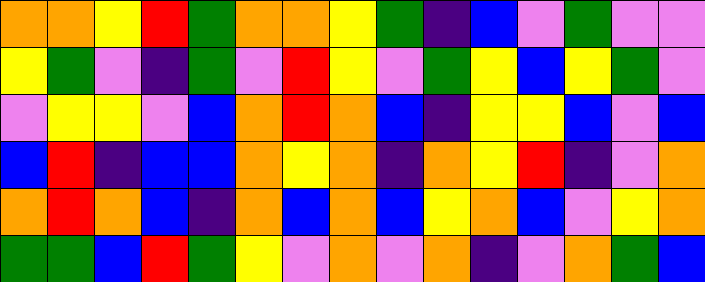[["orange", "orange", "yellow", "red", "green", "orange", "orange", "yellow", "green", "indigo", "blue", "violet", "green", "violet", "violet"], ["yellow", "green", "violet", "indigo", "green", "violet", "red", "yellow", "violet", "green", "yellow", "blue", "yellow", "green", "violet"], ["violet", "yellow", "yellow", "violet", "blue", "orange", "red", "orange", "blue", "indigo", "yellow", "yellow", "blue", "violet", "blue"], ["blue", "red", "indigo", "blue", "blue", "orange", "yellow", "orange", "indigo", "orange", "yellow", "red", "indigo", "violet", "orange"], ["orange", "red", "orange", "blue", "indigo", "orange", "blue", "orange", "blue", "yellow", "orange", "blue", "violet", "yellow", "orange"], ["green", "green", "blue", "red", "green", "yellow", "violet", "orange", "violet", "orange", "indigo", "violet", "orange", "green", "blue"]]